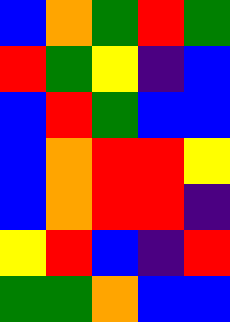[["blue", "orange", "green", "red", "green"], ["red", "green", "yellow", "indigo", "blue"], ["blue", "red", "green", "blue", "blue"], ["blue", "orange", "red", "red", "yellow"], ["blue", "orange", "red", "red", "indigo"], ["yellow", "red", "blue", "indigo", "red"], ["green", "green", "orange", "blue", "blue"]]